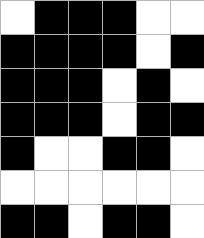[["white", "black", "black", "black", "white", "white"], ["black", "black", "black", "black", "white", "black"], ["black", "black", "black", "white", "black", "white"], ["black", "black", "black", "white", "black", "black"], ["black", "white", "white", "black", "black", "white"], ["white", "white", "white", "white", "white", "white"], ["black", "black", "white", "black", "black", "white"]]